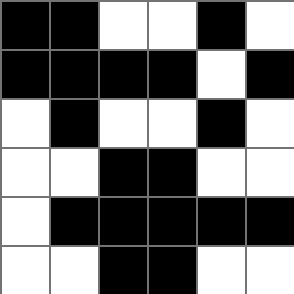[["black", "black", "white", "white", "black", "white"], ["black", "black", "black", "black", "white", "black"], ["white", "black", "white", "white", "black", "white"], ["white", "white", "black", "black", "white", "white"], ["white", "black", "black", "black", "black", "black"], ["white", "white", "black", "black", "white", "white"]]